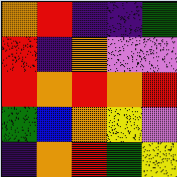[["orange", "red", "indigo", "indigo", "green"], ["red", "indigo", "orange", "violet", "violet"], ["red", "orange", "red", "orange", "red"], ["green", "blue", "orange", "yellow", "violet"], ["indigo", "orange", "red", "green", "yellow"]]